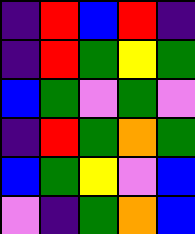[["indigo", "red", "blue", "red", "indigo"], ["indigo", "red", "green", "yellow", "green"], ["blue", "green", "violet", "green", "violet"], ["indigo", "red", "green", "orange", "green"], ["blue", "green", "yellow", "violet", "blue"], ["violet", "indigo", "green", "orange", "blue"]]